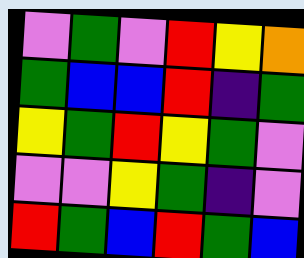[["violet", "green", "violet", "red", "yellow", "orange"], ["green", "blue", "blue", "red", "indigo", "green"], ["yellow", "green", "red", "yellow", "green", "violet"], ["violet", "violet", "yellow", "green", "indigo", "violet"], ["red", "green", "blue", "red", "green", "blue"]]